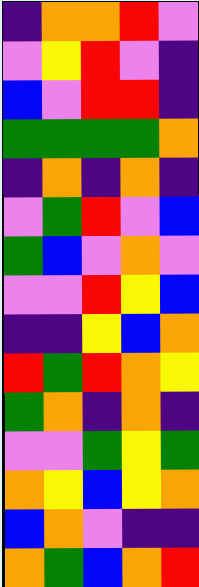[["indigo", "orange", "orange", "red", "violet"], ["violet", "yellow", "red", "violet", "indigo"], ["blue", "violet", "red", "red", "indigo"], ["green", "green", "green", "green", "orange"], ["indigo", "orange", "indigo", "orange", "indigo"], ["violet", "green", "red", "violet", "blue"], ["green", "blue", "violet", "orange", "violet"], ["violet", "violet", "red", "yellow", "blue"], ["indigo", "indigo", "yellow", "blue", "orange"], ["red", "green", "red", "orange", "yellow"], ["green", "orange", "indigo", "orange", "indigo"], ["violet", "violet", "green", "yellow", "green"], ["orange", "yellow", "blue", "yellow", "orange"], ["blue", "orange", "violet", "indigo", "indigo"], ["orange", "green", "blue", "orange", "red"]]